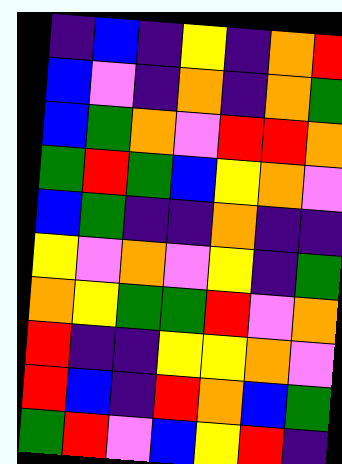[["indigo", "blue", "indigo", "yellow", "indigo", "orange", "red"], ["blue", "violet", "indigo", "orange", "indigo", "orange", "green"], ["blue", "green", "orange", "violet", "red", "red", "orange"], ["green", "red", "green", "blue", "yellow", "orange", "violet"], ["blue", "green", "indigo", "indigo", "orange", "indigo", "indigo"], ["yellow", "violet", "orange", "violet", "yellow", "indigo", "green"], ["orange", "yellow", "green", "green", "red", "violet", "orange"], ["red", "indigo", "indigo", "yellow", "yellow", "orange", "violet"], ["red", "blue", "indigo", "red", "orange", "blue", "green"], ["green", "red", "violet", "blue", "yellow", "red", "indigo"]]